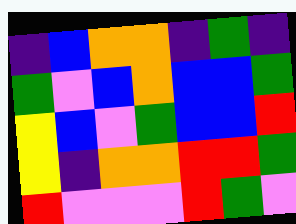[["indigo", "blue", "orange", "orange", "indigo", "green", "indigo"], ["green", "violet", "blue", "orange", "blue", "blue", "green"], ["yellow", "blue", "violet", "green", "blue", "blue", "red"], ["yellow", "indigo", "orange", "orange", "red", "red", "green"], ["red", "violet", "violet", "violet", "red", "green", "violet"]]